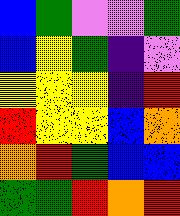[["blue", "green", "violet", "violet", "green"], ["blue", "yellow", "green", "indigo", "violet"], ["yellow", "yellow", "yellow", "indigo", "red"], ["red", "yellow", "yellow", "blue", "orange"], ["orange", "red", "green", "blue", "blue"], ["green", "green", "red", "orange", "red"]]